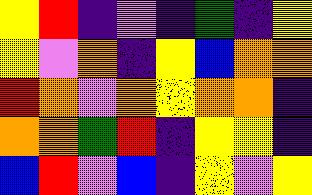[["yellow", "red", "indigo", "violet", "indigo", "green", "indigo", "yellow"], ["yellow", "violet", "orange", "indigo", "yellow", "blue", "orange", "orange"], ["red", "orange", "violet", "orange", "yellow", "orange", "orange", "indigo"], ["orange", "orange", "green", "red", "indigo", "yellow", "yellow", "indigo"], ["blue", "red", "violet", "blue", "indigo", "yellow", "violet", "yellow"]]